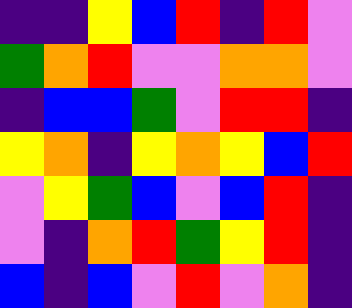[["indigo", "indigo", "yellow", "blue", "red", "indigo", "red", "violet"], ["green", "orange", "red", "violet", "violet", "orange", "orange", "violet"], ["indigo", "blue", "blue", "green", "violet", "red", "red", "indigo"], ["yellow", "orange", "indigo", "yellow", "orange", "yellow", "blue", "red"], ["violet", "yellow", "green", "blue", "violet", "blue", "red", "indigo"], ["violet", "indigo", "orange", "red", "green", "yellow", "red", "indigo"], ["blue", "indigo", "blue", "violet", "red", "violet", "orange", "indigo"]]